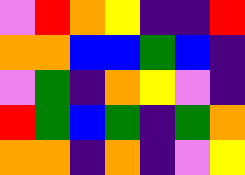[["violet", "red", "orange", "yellow", "indigo", "indigo", "red"], ["orange", "orange", "blue", "blue", "green", "blue", "indigo"], ["violet", "green", "indigo", "orange", "yellow", "violet", "indigo"], ["red", "green", "blue", "green", "indigo", "green", "orange"], ["orange", "orange", "indigo", "orange", "indigo", "violet", "yellow"]]